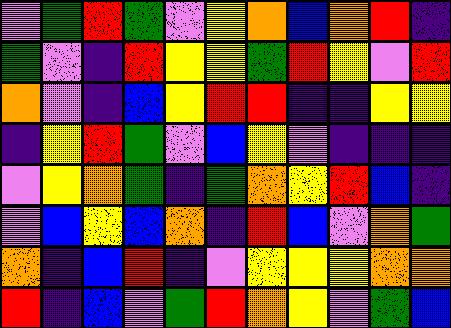[["violet", "green", "red", "green", "violet", "yellow", "orange", "blue", "orange", "red", "indigo"], ["green", "violet", "indigo", "red", "yellow", "yellow", "green", "red", "yellow", "violet", "red"], ["orange", "violet", "indigo", "blue", "yellow", "red", "red", "indigo", "indigo", "yellow", "yellow"], ["indigo", "yellow", "red", "green", "violet", "blue", "yellow", "violet", "indigo", "indigo", "indigo"], ["violet", "yellow", "orange", "green", "indigo", "green", "orange", "yellow", "red", "blue", "indigo"], ["violet", "blue", "yellow", "blue", "orange", "indigo", "red", "blue", "violet", "orange", "green"], ["orange", "indigo", "blue", "red", "indigo", "violet", "yellow", "yellow", "yellow", "orange", "orange"], ["red", "indigo", "blue", "violet", "green", "red", "orange", "yellow", "violet", "green", "blue"]]